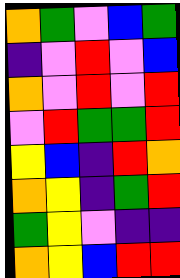[["orange", "green", "violet", "blue", "green"], ["indigo", "violet", "red", "violet", "blue"], ["orange", "violet", "red", "violet", "red"], ["violet", "red", "green", "green", "red"], ["yellow", "blue", "indigo", "red", "orange"], ["orange", "yellow", "indigo", "green", "red"], ["green", "yellow", "violet", "indigo", "indigo"], ["orange", "yellow", "blue", "red", "red"]]